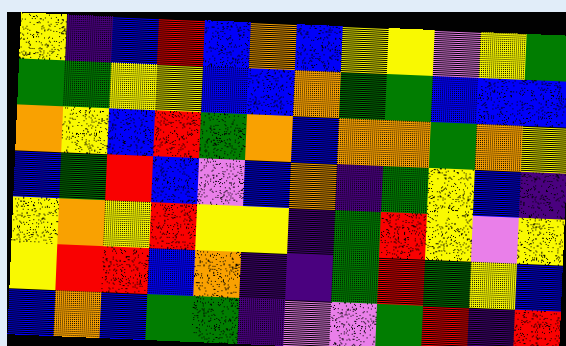[["yellow", "indigo", "blue", "red", "blue", "orange", "blue", "yellow", "yellow", "violet", "yellow", "green"], ["green", "green", "yellow", "yellow", "blue", "blue", "orange", "green", "green", "blue", "blue", "blue"], ["orange", "yellow", "blue", "red", "green", "orange", "blue", "orange", "orange", "green", "orange", "yellow"], ["blue", "green", "red", "blue", "violet", "blue", "orange", "indigo", "green", "yellow", "blue", "indigo"], ["yellow", "orange", "yellow", "red", "yellow", "yellow", "indigo", "green", "red", "yellow", "violet", "yellow"], ["yellow", "red", "red", "blue", "orange", "indigo", "indigo", "green", "red", "green", "yellow", "blue"], ["blue", "orange", "blue", "green", "green", "indigo", "violet", "violet", "green", "red", "indigo", "red"]]